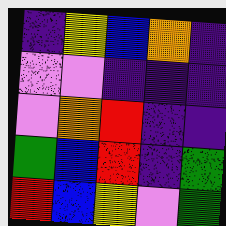[["indigo", "yellow", "blue", "orange", "indigo"], ["violet", "violet", "indigo", "indigo", "indigo"], ["violet", "orange", "red", "indigo", "indigo"], ["green", "blue", "red", "indigo", "green"], ["red", "blue", "yellow", "violet", "green"]]